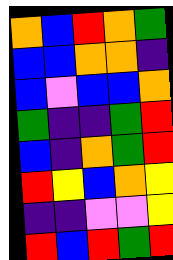[["orange", "blue", "red", "orange", "green"], ["blue", "blue", "orange", "orange", "indigo"], ["blue", "violet", "blue", "blue", "orange"], ["green", "indigo", "indigo", "green", "red"], ["blue", "indigo", "orange", "green", "red"], ["red", "yellow", "blue", "orange", "yellow"], ["indigo", "indigo", "violet", "violet", "yellow"], ["red", "blue", "red", "green", "red"]]